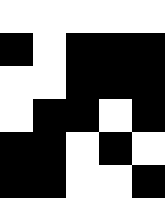[["white", "white", "white", "white", "white"], ["black", "white", "black", "black", "black"], ["white", "white", "black", "black", "black"], ["white", "black", "black", "white", "black"], ["black", "black", "white", "black", "white"], ["black", "black", "white", "white", "black"]]